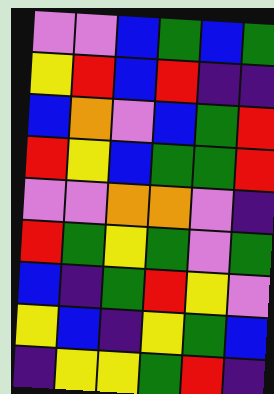[["violet", "violet", "blue", "green", "blue", "green"], ["yellow", "red", "blue", "red", "indigo", "indigo"], ["blue", "orange", "violet", "blue", "green", "red"], ["red", "yellow", "blue", "green", "green", "red"], ["violet", "violet", "orange", "orange", "violet", "indigo"], ["red", "green", "yellow", "green", "violet", "green"], ["blue", "indigo", "green", "red", "yellow", "violet"], ["yellow", "blue", "indigo", "yellow", "green", "blue"], ["indigo", "yellow", "yellow", "green", "red", "indigo"]]